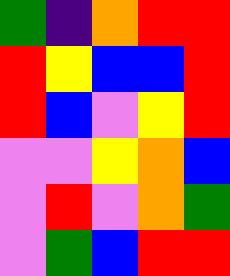[["green", "indigo", "orange", "red", "red"], ["red", "yellow", "blue", "blue", "red"], ["red", "blue", "violet", "yellow", "red"], ["violet", "violet", "yellow", "orange", "blue"], ["violet", "red", "violet", "orange", "green"], ["violet", "green", "blue", "red", "red"]]